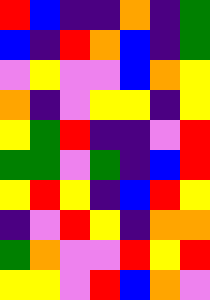[["red", "blue", "indigo", "indigo", "orange", "indigo", "green"], ["blue", "indigo", "red", "orange", "blue", "indigo", "green"], ["violet", "yellow", "violet", "violet", "blue", "orange", "yellow"], ["orange", "indigo", "violet", "yellow", "yellow", "indigo", "yellow"], ["yellow", "green", "red", "indigo", "indigo", "violet", "red"], ["green", "green", "violet", "green", "indigo", "blue", "red"], ["yellow", "red", "yellow", "indigo", "blue", "red", "yellow"], ["indigo", "violet", "red", "yellow", "indigo", "orange", "orange"], ["green", "orange", "violet", "violet", "red", "yellow", "red"], ["yellow", "yellow", "violet", "red", "blue", "orange", "violet"]]